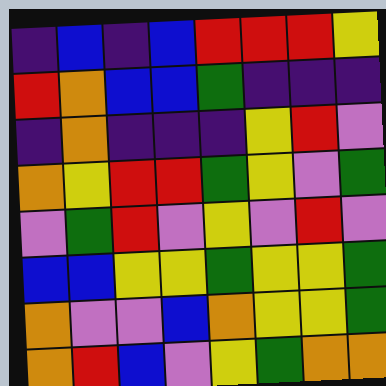[["indigo", "blue", "indigo", "blue", "red", "red", "red", "yellow"], ["red", "orange", "blue", "blue", "green", "indigo", "indigo", "indigo"], ["indigo", "orange", "indigo", "indigo", "indigo", "yellow", "red", "violet"], ["orange", "yellow", "red", "red", "green", "yellow", "violet", "green"], ["violet", "green", "red", "violet", "yellow", "violet", "red", "violet"], ["blue", "blue", "yellow", "yellow", "green", "yellow", "yellow", "green"], ["orange", "violet", "violet", "blue", "orange", "yellow", "yellow", "green"], ["orange", "red", "blue", "violet", "yellow", "green", "orange", "orange"]]